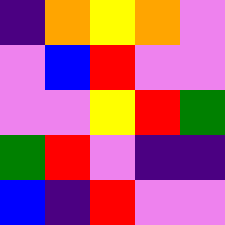[["indigo", "orange", "yellow", "orange", "violet"], ["violet", "blue", "red", "violet", "violet"], ["violet", "violet", "yellow", "red", "green"], ["green", "red", "violet", "indigo", "indigo"], ["blue", "indigo", "red", "violet", "violet"]]